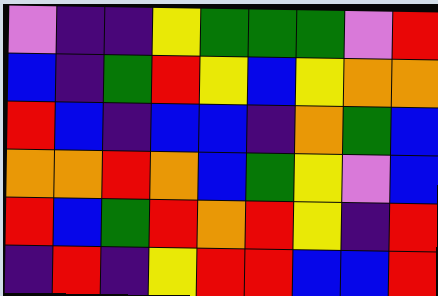[["violet", "indigo", "indigo", "yellow", "green", "green", "green", "violet", "red"], ["blue", "indigo", "green", "red", "yellow", "blue", "yellow", "orange", "orange"], ["red", "blue", "indigo", "blue", "blue", "indigo", "orange", "green", "blue"], ["orange", "orange", "red", "orange", "blue", "green", "yellow", "violet", "blue"], ["red", "blue", "green", "red", "orange", "red", "yellow", "indigo", "red"], ["indigo", "red", "indigo", "yellow", "red", "red", "blue", "blue", "red"]]